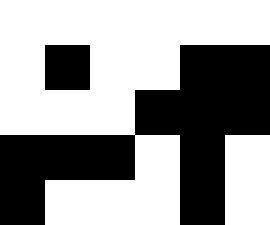[["white", "white", "white", "white", "white", "white"], ["white", "black", "white", "white", "black", "black"], ["white", "white", "white", "black", "black", "black"], ["black", "black", "black", "white", "black", "white"], ["black", "white", "white", "white", "black", "white"]]